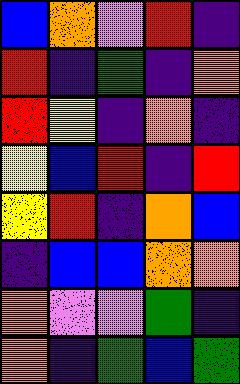[["blue", "orange", "violet", "red", "indigo"], ["red", "indigo", "green", "indigo", "orange"], ["red", "yellow", "indigo", "orange", "indigo"], ["yellow", "blue", "red", "indigo", "red"], ["yellow", "red", "indigo", "orange", "blue"], ["indigo", "blue", "blue", "orange", "orange"], ["orange", "violet", "violet", "green", "indigo"], ["orange", "indigo", "green", "blue", "green"]]